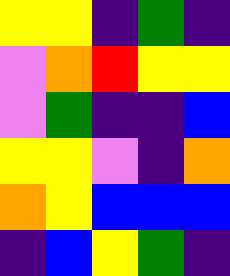[["yellow", "yellow", "indigo", "green", "indigo"], ["violet", "orange", "red", "yellow", "yellow"], ["violet", "green", "indigo", "indigo", "blue"], ["yellow", "yellow", "violet", "indigo", "orange"], ["orange", "yellow", "blue", "blue", "blue"], ["indigo", "blue", "yellow", "green", "indigo"]]